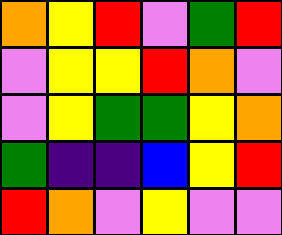[["orange", "yellow", "red", "violet", "green", "red"], ["violet", "yellow", "yellow", "red", "orange", "violet"], ["violet", "yellow", "green", "green", "yellow", "orange"], ["green", "indigo", "indigo", "blue", "yellow", "red"], ["red", "orange", "violet", "yellow", "violet", "violet"]]